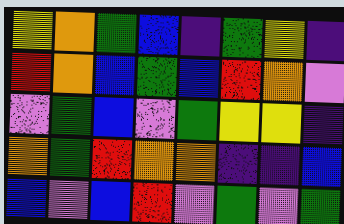[["yellow", "orange", "green", "blue", "indigo", "green", "yellow", "indigo"], ["red", "orange", "blue", "green", "blue", "red", "orange", "violet"], ["violet", "green", "blue", "violet", "green", "yellow", "yellow", "indigo"], ["orange", "green", "red", "orange", "orange", "indigo", "indigo", "blue"], ["blue", "violet", "blue", "red", "violet", "green", "violet", "green"]]